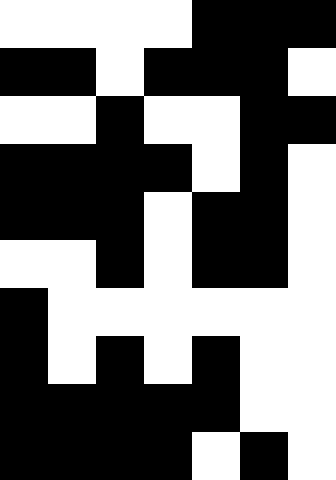[["white", "white", "white", "white", "black", "black", "black"], ["black", "black", "white", "black", "black", "black", "white"], ["white", "white", "black", "white", "white", "black", "black"], ["black", "black", "black", "black", "white", "black", "white"], ["black", "black", "black", "white", "black", "black", "white"], ["white", "white", "black", "white", "black", "black", "white"], ["black", "white", "white", "white", "white", "white", "white"], ["black", "white", "black", "white", "black", "white", "white"], ["black", "black", "black", "black", "black", "white", "white"], ["black", "black", "black", "black", "white", "black", "white"]]